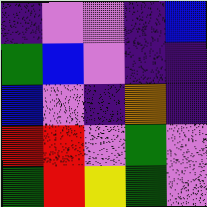[["indigo", "violet", "violet", "indigo", "blue"], ["green", "blue", "violet", "indigo", "indigo"], ["blue", "violet", "indigo", "orange", "indigo"], ["red", "red", "violet", "green", "violet"], ["green", "red", "yellow", "green", "violet"]]